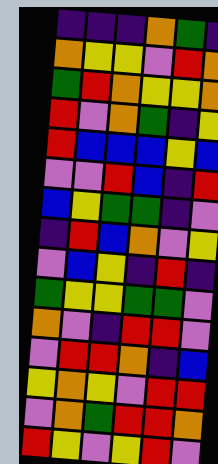[["indigo", "indigo", "indigo", "orange", "green", "indigo"], ["orange", "yellow", "yellow", "violet", "red", "orange"], ["green", "red", "orange", "yellow", "yellow", "orange"], ["red", "violet", "orange", "green", "indigo", "yellow"], ["red", "blue", "blue", "blue", "yellow", "blue"], ["violet", "violet", "red", "blue", "indigo", "red"], ["blue", "yellow", "green", "green", "indigo", "violet"], ["indigo", "red", "blue", "orange", "violet", "yellow"], ["violet", "blue", "yellow", "indigo", "red", "indigo"], ["green", "yellow", "yellow", "green", "green", "violet"], ["orange", "violet", "indigo", "red", "red", "violet"], ["violet", "red", "red", "orange", "indigo", "blue"], ["yellow", "orange", "yellow", "violet", "red", "red"], ["violet", "orange", "green", "red", "red", "orange"], ["red", "yellow", "violet", "yellow", "red", "violet"]]